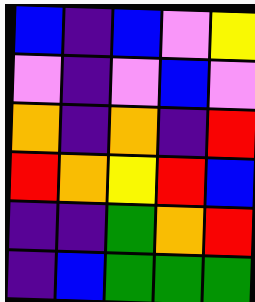[["blue", "indigo", "blue", "violet", "yellow"], ["violet", "indigo", "violet", "blue", "violet"], ["orange", "indigo", "orange", "indigo", "red"], ["red", "orange", "yellow", "red", "blue"], ["indigo", "indigo", "green", "orange", "red"], ["indigo", "blue", "green", "green", "green"]]